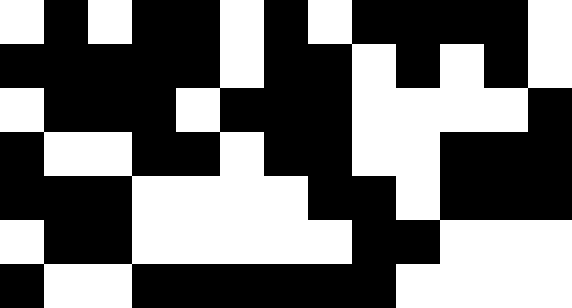[["white", "black", "white", "black", "black", "white", "black", "white", "black", "black", "black", "black", "white"], ["black", "black", "black", "black", "black", "white", "black", "black", "white", "black", "white", "black", "white"], ["white", "black", "black", "black", "white", "black", "black", "black", "white", "white", "white", "white", "black"], ["black", "white", "white", "black", "black", "white", "black", "black", "white", "white", "black", "black", "black"], ["black", "black", "black", "white", "white", "white", "white", "black", "black", "white", "black", "black", "black"], ["white", "black", "black", "white", "white", "white", "white", "white", "black", "black", "white", "white", "white"], ["black", "white", "white", "black", "black", "black", "black", "black", "black", "white", "white", "white", "white"]]